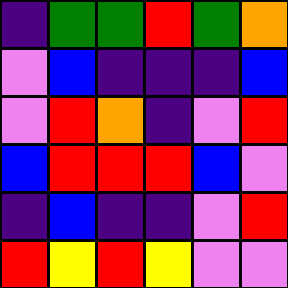[["indigo", "green", "green", "red", "green", "orange"], ["violet", "blue", "indigo", "indigo", "indigo", "blue"], ["violet", "red", "orange", "indigo", "violet", "red"], ["blue", "red", "red", "red", "blue", "violet"], ["indigo", "blue", "indigo", "indigo", "violet", "red"], ["red", "yellow", "red", "yellow", "violet", "violet"]]